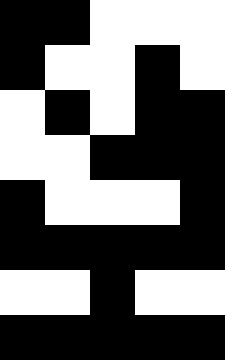[["black", "black", "white", "white", "white"], ["black", "white", "white", "black", "white"], ["white", "black", "white", "black", "black"], ["white", "white", "black", "black", "black"], ["black", "white", "white", "white", "black"], ["black", "black", "black", "black", "black"], ["white", "white", "black", "white", "white"], ["black", "black", "black", "black", "black"]]